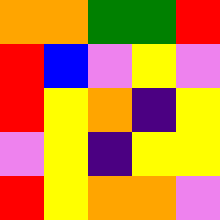[["orange", "orange", "green", "green", "red"], ["red", "blue", "violet", "yellow", "violet"], ["red", "yellow", "orange", "indigo", "yellow"], ["violet", "yellow", "indigo", "yellow", "yellow"], ["red", "yellow", "orange", "orange", "violet"]]